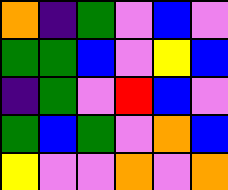[["orange", "indigo", "green", "violet", "blue", "violet"], ["green", "green", "blue", "violet", "yellow", "blue"], ["indigo", "green", "violet", "red", "blue", "violet"], ["green", "blue", "green", "violet", "orange", "blue"], ["yellow", "violet", "violet", "orange", "violet", "orange"]]